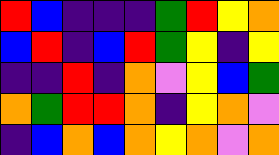[["red", "blue", "indigo", "indigo", "indigo", "green", "red", "yellow", "orange"], ["blue", "red", "indigo", "blue", "red", "green", "yellow", "indigo", "yellow"], ["indigo", "indigo", "red", "indigo", "orange", "violet", "yellow", "blue", "green"], ["orange", "green", "red", "red", "orange", "indigo", "yellow", "orange", "violet"], ["indigo", "blue", "orange", "blue", "orange", "yellow", "orange", "violet", "orange"]]